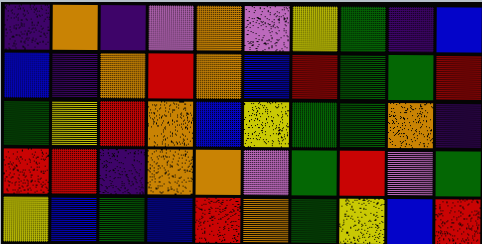[["indigo", "orange", "indigo", "violet", "orange", "violet", "yellow", "green", "indigo", "blue"], ["blue", "indigo", "orange", "red", "orange", "blue", "red", "green", "green", "red"], ["green", "yellow", "red", "orange", "blue", "yellow", "green", "green", "orange", "indigo"], ["red", "red", "indigo", "orange", "orange", "violet", "green", "red", "violet", "green"], ["yellow", "blue", "green", "blue", "red", "orange", "green", "yellow", "blue", "red"]]